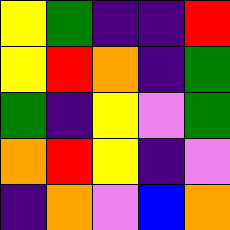[["yellow", "green", "indigo", "indigo", "red"], ["yellow", "red", "orange", "indigo", "green"], ["green", "indigo", "yellow", "violet", "green"], ["orange", "red", "yellow", "indigo", "violet"], ["indigo", "orange", "violet", "blue", "orange"]]